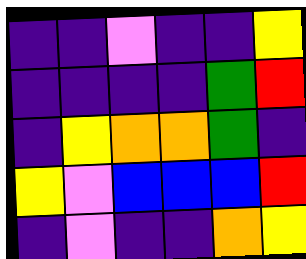[["indigo", "indigo", "violet", "indigo", "indigo", "yellow"], ["indigo", "indigo", "indigo", "indigo", "green", "red"], ["indigo", "yellow", "orange", "orange", "green", "indigo"], ["yellow", "violet", "blue", "blue", "blue", "red"], ["indigo", "violet", "indigo", "indigo", "orange", "yellow"]]